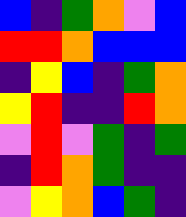[["blue", "indigo", "green", "orange", "violet", "blue"], ["red", "red", "orange", "blue", "blue", "blue"], ["indigo", "yellow", "blue", "indigo", "green", "orange"], ["yellow", "red", "indigo", "indigo", "red", "orange"], ["violet", "red", "violet", "green", "indigo", "green"], ["indigo", "red", "orange", "green", "indigo", "indigo"], ["violet", "yellow", "orange", "blue", "green", "indigo"]]